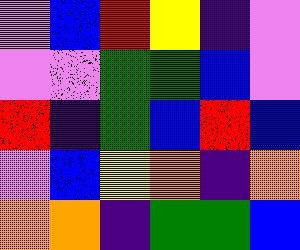[["violet", "blue", "red", "yellow", "indigo", "violet"], ["violet", "violet", "green", "green", "blue", "violet"], ["red", "indigo", "green", "blue", "red", "blue"], ["violet", "blue", "yellow", "orange", "indigo", "orange"], ["orange", "orange", "indigo", "green", "green", "blue"]]